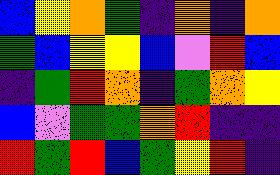[["blue", "yellow", "orange", "green", "indigo", "orange", "indigo", "orange"], ["green", "blue", "yellow", "yellow", "blue", "violet", "red", "blue"], ["indigo", "green", "red", "orange", "indigo", "green", "orange", "yellow"], ["blue", "violet", "green", "green", "orange", "red", "indigo", "indigo"], ["red", "green", "red", "blue", "green", "yellow", "red", "indigo"]]